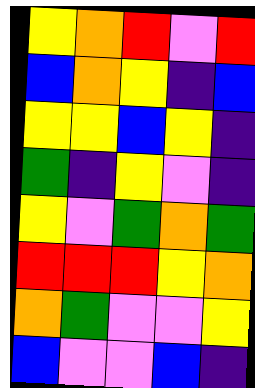[["yellow", "orange", "red", "violet", "red"], ["blue", "orange", "yellow", "indigo", "blue"], ["yellow", "yellow", "blue", "yellow", "indigo"], ["green", "indigo", "yellow", "violet", "indigo"], ["yellow", "violet", "green", "orange", "green"], ["red", "red", "red", "yellow", "orange"], ["orange", "green", "violet", "violet", "yellow"], ["blue", "violet", "violet", "blue", "indigo"]]